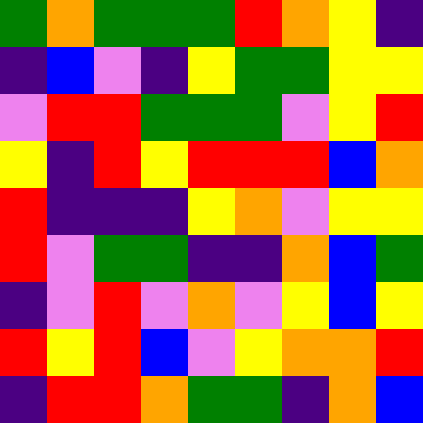[["green", "orange", "green", "green", "green", "red", "orange", "yellow", "indigo"], ["indigo", "blue", "violet", "indigo", "yellow", "green", "green", "yellow", "yellow"], ["violet", "red", "red", "green", "green", "green", "violet", "yellow", "red"], ["yellow", "indigo", "red", "yellow", "red", "red", "red", "blue", "orange"], ["red", "indigo", "indigo", "indigo", "yellow", "orange", "violet", "yellow", "yellow"], ["red", "violet", "green", "green", "indigo", "indigo", "orange", "blue", "green"], ["indigo", "violet", "red", "violet", "orange", "violet", "yellow", "blue", "yellow"], ["red", "yellow", "red", "blue", "violet", "yellow", "orange", "orange", "red"], ["indigo", "red", "red", "orange", "green", "green", "indigo", "orange", "blue"]]